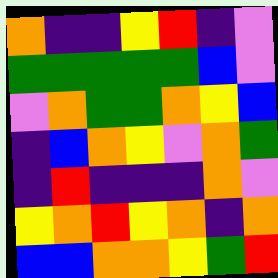[["orange", "indigo", "indigo", "yellow", "red", "indigo", "violet"], ["green", "green", "green", "green", "green", "blue", "violet"], ["violet", "orange", "green", "green", "orange", "yellow", "blue"], ["indigo", "blue", "orange", "yellow", "violet", "orange", "green"], ["indigo", "red", "indigo", "indigo", "indigo", "orange", "violet"], ["yellow", "orange", "red", "yellow", "orange", "indigo", "orange"], ["blue", "blue", "orange", "orange", "yellow", "green", "red"]]